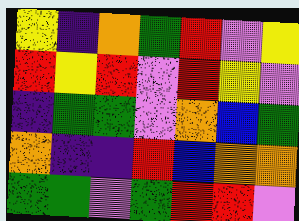[["yellow", "indigo", "orange", "green", "red", "violet", "yellow"], ["red", "yellow", "red", "violet", "red", "yellow", "violet"], ["indigo", "green", "green", "violet", "orange", "blue", "green"], ["orange", "indigo", "indigo", "red", "blue", "orange", "orange"], ["green", "green", "violet", "green", "red", "red", "violet"]]